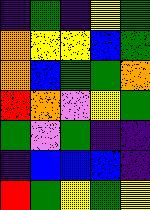[["indigo", "green", "indigo", "yellow", "green"], ["orange", "yellow", "yellow", "blue", "green"], ["orange", "blue", "green", "green", "orange"], ["red", "orange", "violet", "yellow", "green"], ["green", "violet", "green", "indigo", "indigo"], ["indigo", "blue", "blue", "blue", "indigo"], ["red", "green", "yellow", "green", "yellow"]]